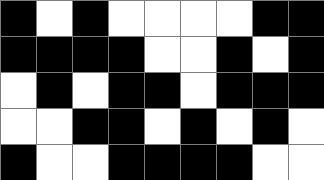[["black", "white", "black", "white", "white", "white", "white", "black", "black"], ["black", "black", "black", "black", "white", "white", "black", "white", "black"], ["white", "black", "white", "black", "black", "white", "black", "black", "black"], ["white", "white", "black", "black", "white", "black", "white", "black", "white"], ["black", "white", "white", "black", "black", "black", "black", "white", "white"]]